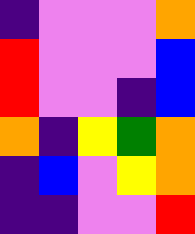[["indigo", "violet", "violet", "violet", "orange"], ["red", "violet", "violet", "violet", "blue"], ["red", "violet", "violet", "indigo", "blue"], ["orange", "indigo", "yellow", "green", "orange"], ["indigo", "blue", "violet", "yellow", "orange"], ["indigo", "indigo", "violet", "violet", "red"]]